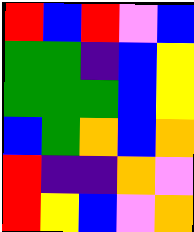[["red", "blue", "red", "violet", "blue"], ["green", "green", "indigo", "blue", "yellow"], ["green", "green", "green", "blue", "yellow"], ["blue", "green", "orange", "blue", "orange"], ["red", "indigo", "indigo", "orange", "violet"], ["red", "yellow", "blue", "violet", "orange"]]